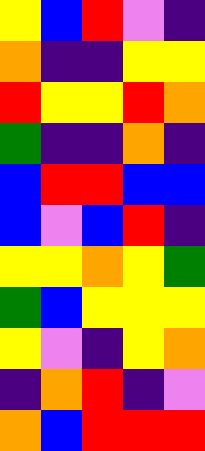[["yellow", "blue", "red", "violet", "indigo"], ["orange", "indigo", "indigo", "yellow", "yellow"], ["red", "yellow", "yellow", "red", "orange"], ["green", "indigo", "indigo", "orange", "indigo"], ["blue", "red", "red", "blue", "blue"], ["blue", "violet", "blue", "red", "indigo"], ["yellow", "yellow", "orange", "yellow", "green"], ["green", "blue", "yellow", "yellow", "yellow"], ["yellow", "violet", "indigo", "yellow", "orange"], ["indigo", "orange", "red", "indigo", "violet"], ["orange", "blue", "red", "red", "red"]]